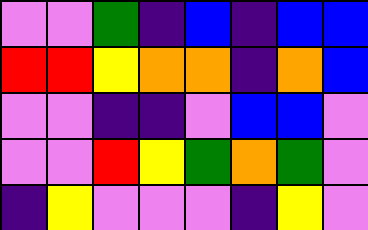[["violet", "violet", "green", "indigo", "blue", "indigo", "blue", "blue"], ["red", "red", "yellow", "orange", "orange", "indigo", "orange", "blue"], ["violet", "violet", "indigo", "indigo", "violet", "blue", "blue", "violet"], ["violet", "violet", "red", "yellow", "green", "orange", "green", "violet"], ["indigo", "yellow", "violet", "violet", "violet", "indigo", "yellow", "violet"]]